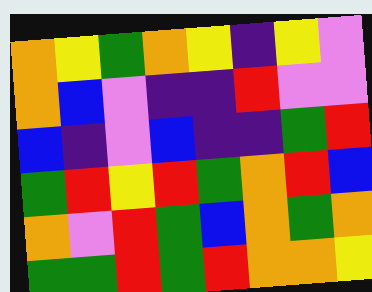[["orange", "yellow", "green", "orange", "yellow", "indigo", "yellow", "violet"], ["orange", "blue", "violet", "indigo", "indigo", "red", "violet", "violet"], ["blue", "indigo", "violet", "blue", "indigo", "indigo", "green", "red"], ["green", "red", "yellow", "red", "green", "orange", "red", "blue"], ["orange", "violet", "red", "green", "blue", "orange", "green", "orange"], ["green", "green", "red", "green", "red", "orange", "orange", "yellow"]]